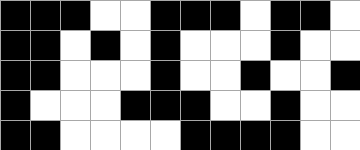[["black", "black", "black", "white", "white", "black", "black", "black", "white", "black", "black", "white"], ["black", "black", "white", "black", "white", "black", "white", "white", "white", "black", "white", "white"], ["black", "black", "white", "white", "white", "black", "white", "white", "black", "white", "white", "black"], ["black", "white", "white", "white", "black", "black", "black", "white", "white", "black", "white", "white"], ["black", "black", "white", "white", "white", "white", "black", "black", "black", "black", "white", "white"]]